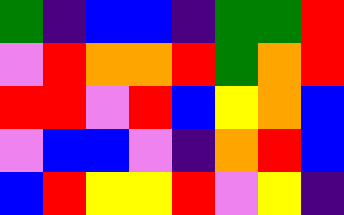[["green", "indigo", "blue", "blue", "indigo", "green", "green", "red"], ["violet", "red", "orange", "orange", "red", "green", "orange", "red"], ["red", "red", "violet", "red", "blue", "yellow", "orange", "blue"], ["violet", "blue", "blue", "violet", "indigo", "orange", "red", "blue"], ["blue", "red", "yellow", "yellow", "red", "violet", "yellow", "indigo"]]